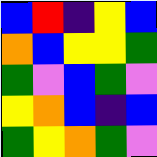[["blue", "red", "indigo", "yellow", "blue"], ["orange", "blue", "yellow", "yellow", "green"], ["green", "violet", "blue", "green", "violet"], ["yellow", "orange", "blue", "indigo", "blue"], ["green", "yellow", "orange", "green", "violet"]]